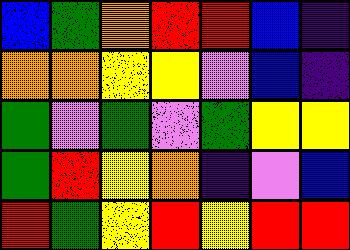[["blue", "green", "orange", "red", "red", "blue", "indigo"], ["orange", "orange", "yellow", "yellow", "violet", "blue", "indigo"], ["green", "violet", "green", "violet", "green", "yellow", "yellow"], ["green", "red", "yellow", "orange", "indigo", "violet", "blue"], ["red", "green", "yellow", "red", "yellow", "red", "red"]]